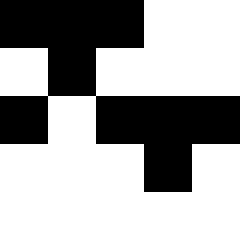[["black", "black", "black", "white", "white"], ["white", "black", "white", "white", "white"], ["black", "white", "black", "black", "black"], ["white", "white", "white", "black", "white"], ["white", "white", "white", "white", "white"]]